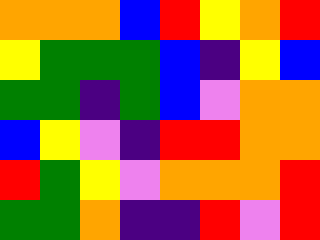[["orange", "orange", "orange", "blue", "red", "yellow", "orange", "red"], ["yellow", "green", "green", "green", "blue", "indigo", "yellow", "blue"], ["green", "green", "indigo", "green", "blue", "violet", "orange", "orange"], ["blue", "yellow", "violet", "indigo", "red", "red", "orange", "orange"], ["red", "green", "yellow", "violet", "orange", "orange", "orange", "red"], ["green", "green", "orange", "indigo", "indigo", "red", "violet", "red"]]